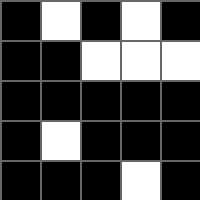[["black", "white", "black", "white", "black"], ["black", "black", "white", "white", "white"], ["black", "black", "black", "black", "black"], ["black", "white", "black", "black", "black"], ["black", "black", "black", "white", "black"]]